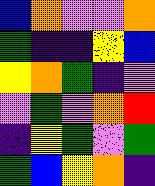[["blue", "orange", "violet", "violet", "orange"], ["green", "indigo", "indigo", "yellow", "blue"], ["yellow", "orange", "green", "indigo", "violet"], ["violet", "green", "violet", "orange", "red"], ["indigo", "yellow", "green", "violet", "green"], ["green", "blue", "yellow", "orange", "indigo"]]